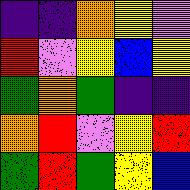[["indigo", "indigo", "orange", "yellow", "violet"], ["red", "violet", "yellow", "blue", "yellow"], ["green", "orange", "green", "indigo", "indigo"], ["orange", "red", "violet", "yellow", "red"], ["green", "red", "green", "yellow", "blue"]]